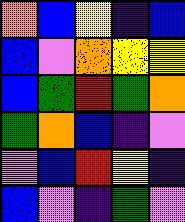[["orange", "blue", "yellow", "indigo", "blue"], ["blue", "violet", "orange", "yellow", "yellow"], ["blue", "green", "red", "green", "orange"], ["green", "orange", "blue", "indigo", "violet"], ["violet", "blue", "red", "yellow", "indigo"], ["blue", "violet", "indigo", "green", "violet"]]